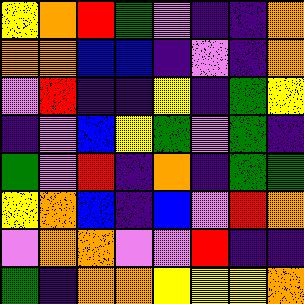[["yellow", "orange", "red", "green", "violet", "indigo", "indigo", "orange"], ["orange", "orange", "blue", "blue", "indigo", "violet", "indigo", "orange"], ["violet", "red", "indigo", "indigo", "yellow", "indigo", "green", "yellow"], ["indigo", "violet", "blue", "yellow", "green", "violet", "green", "indigo"], ["green", "violet", "red", "indigo", "orange", "indigo", "green", "green"], ["yellow", "orange", "blue", "indigo", "blue", "violet", "red", "orange"], ["violet", "orange", "orange", "violet", "violet", "red", "indigo", "indigo"], ["green", "indigo", "orange", "orange", "yellow", "yellow", "yellow", "orange"]]